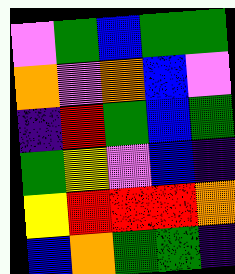[["violet", "green", "blue", "green", "green"], ["orange", "violet", "orange", "blue", "violet"], ["indigo", "red", "green", "blue", "green"], ["green", "yellow", "violet", "blue", "indigo"], ["yellow", "red", "red", "red", "orange"], ["blue", "orange", "green", "green", "indigo"]]